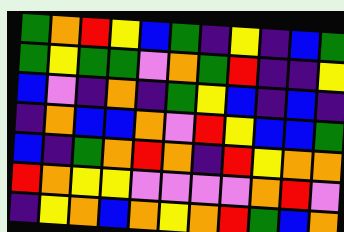[["green", "orange", "red", "yellow", "blue", "green", "indigo", "yellow", "indigo", "blue", "green"], ["green", "yellow", "green", "green", "violet", "orange", "green", "red", "indigo", "indigo", "yellow"], ["blue", "violet", "indigo", "orange", "indigo", "green", "yellow", "blue", "indigo", "blue", "indigo"], ["indigo", "orange", "blue", "blue", "orange", "violet", "red", "yellow", "blue", "blue", "green"], ["blue", "indigo", "green", "orange", "red", "orange", "indigo", "red", "yellow", "orange", "orange"], ["red", "orange", "yellow", "yellow", "violet", "violet", "violet", "violet", "orange", "red", "violet"], ["indigo", "yellow", "orange", "blue", "orange", "yellow", "orange", "red", "green", "blue", "orange"]]